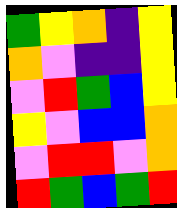[["green", "yellow", "orange", "indigo", "yellow"], ["orange", "violet", "indigo", "indigo", "yellow"], ["violet", "red", "green", "blue", "yellow"], ["yellow", "violet", "blue", "blue", "orange"], ["violet", "red", "red", "violet", "orange"], ["red", "green", "blue", "green", "red"]]